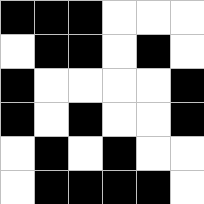[["black", "black", "black", "white", "white", "white"], ["white", "black", "black", "white", "black", "white"], ["black", "white", "white", "white", "white", "black"], ["black", "white", "black", "white", "white", "black"], ["white", "black", "white", "black", "white", "white"], ["white", "black", "black", "black", "black", "white"]]